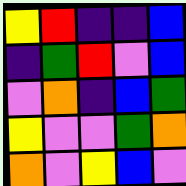[["yellow", "red", "indigo", "indigo", "blue"], ["indigo", "green", "red", "violet", "blue"], ["violet", "orange", "indigo", "blue", "green"], ["yellow", "violet", "violet", "green", "orange"], ["orange", "violet", "yellow", "blue", "violet"]]